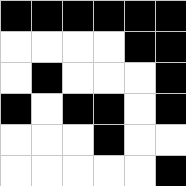[["black", "black", "black", "black", "black", "black"], ["white", "white", "white", "white", "black", "black"], ["white", "black", "white", "white", "white", "black"], ["black", "white", "black", "black", "white", "black"], ["white", "white", "white", "black", "white", "white"], ["white", "white", "white", "white", "white", "black"]]